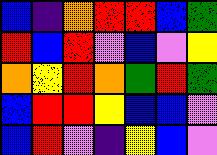[["blue", "indigo", "orange", "red", "red", "blue", "green"], ["red", "blue", "red", "violet", "blue", "violet", "yellow"], ["orange", "yellow", "red", "orange", "green", "red", "green"], ["blue", "red", "red", "yellow", "blue", "blue", "violet"], ["blue", "red", "violet", "indigo", "yellow", "blue", "violet"]]